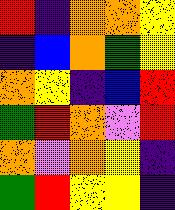[["red", "indigo", "orange", "orange", "yellow"], ["indigo", "blue", "orange", "green", "yellow"], ["orange", "yellow", "indigo", "blue", "red"], ["green", "red", "orange", "violet", "red"], ["orange", "violet", "orange", "yellow", "indigo"], ["green", "red", "yellow", "yellow", "indigo"]]